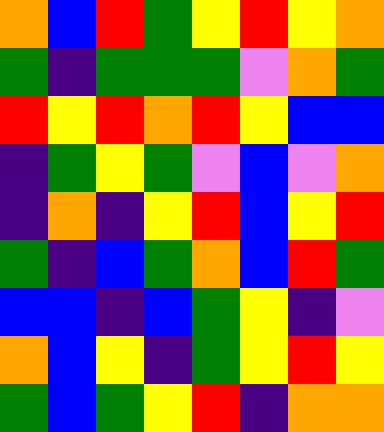[["orange", "blue", "red", "green", "yellow", "red", "yellow", "orange"], ["green", "indigo", "green", "green", "green", "violet", "orange", "green"], ["red", "yellow", "red", "orange", "red", "yellow", "blue", "blue"], ["indigo", "green", "yellow", "green", "violet", "blue", "violet", "orange"], ["indigo", "orange", "indigo", "yellow", "red", "blue", "yellow", "red"], ["green", "indigo", "blue", "green", "orange", "blue", "red", "green"], ["blue", "blue", "indigo", "blue", "green", "yellow", "indigo", "violet"], ["orange", "blue", "yellow", "indigo", "green", "yellow", "red", "yellow"], ["green", "blue", "green", "yellow", "red", "indigo", "orange", "orange"]]